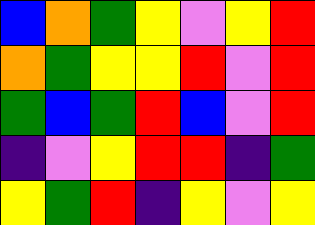[["blue", "orange", "green", "yellow", "violet", "yellow", "red"], ["orange", "green", "yellow", "yellow", "red", "violet", "red"], ["green", "blue", "green", "red", "blue", "violet", "red"], ["indigo", "violet", "yellow", "red", "red", "indigo", "green"], ["yellow", "green", "red", "indigo", "yellow", "violet", "yellow"]]